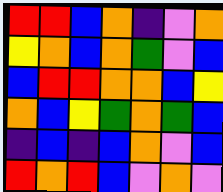[["red", "red", "blue", "orange", "indigo", "violet", "orange"], ["yellow", "orange", "blue", "orange", "green", "violet", "blue"], ["blue", "red", "red", "orange", "orange", "blue", "yellow"], ["orange", "blue", "yellow", "green", "orange", "green", "blue"], ["indigo", "blue", "indigo", "blue", "orange", "violet", "blue"], ["red", "orange", "red", "blue", "violet", "orange", "violet"]]